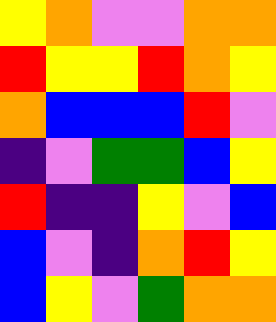[["yellow", "orange", "violet", "violet", "orange", "orange"], ["red", "yellow", "yellow", "red", "orange", "yellow"], ["orange", "blue", "blue", "blue", "red", "violet"], ["indigo", "violet", "green", "green", "blue", "yellow"], ["red", "indigo", "indigo", "yellow", "violet", "blue"], ["blue", "violet", "indigo", "orange", "red", "yellow"], ["blue", "yellow", "violet", "green", "orange", "orange"]]